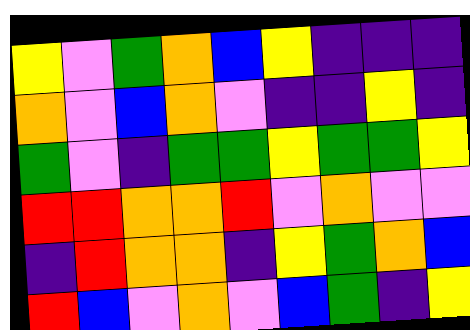[["yellow", "violet", "green", "orange", "blue", "yellow", "indigo", "indigo", "indigo"], ["orange", "violet", "blue", "orange", "violet", "indigo", "indigo", "yellow", "indigo"], ["green", "violet", "indigo", "green", "green", "yellow", "green", "green", "yellow"], ["red", "red", "orange", "orange", "red", "violet", "orange", "violet", "violet"], ["indigo", "red", "orange", "orange", "indigo", "yellow", "green", "orange", "blue"], ["red", "blue", "violet", "orange", "violet", "blue", "green", "indigo", "yellow"]]